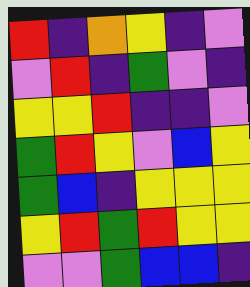[["red", "indigo", "orange", "yellow", "indigo", "violet"], ["violet", "red", "indigo", "green", "violet", "indigo"], ["yellow", "yellow", "red", "indigo", "indigo", "violet"], ["green", "red", "yellow", "violet", "blue", "yellow"], ["green", "blue", "indigo", "yellow", "yellow", "yellow"], ["yellow", "red", "green", "red", "yellow", "yellow"], ["violet", "violet", "green", "blue", "blue", "indigo"]]